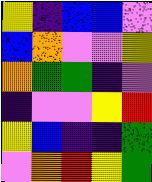[["yellow", "indigo", "blue", "blue", "violet"], ["blue", "orange", "violet", "violet", "yellow"], ["orange", "green", "green", "indigo", "violet"], ["indigo", "violet", "violet", "yellow", "red"], ["yellow", "blue", "indigo", "indigo", "green"], ["violet", "orange", "red", "yellow", "green"]]